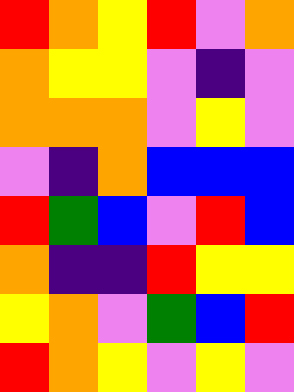[["red", "orange", "yellow", "red", "violet", "orange"], ["orange", "yellow", "yellow", "violet", "indigo", "violet"], ["orange", "orange", "orange", "violet", "yellow", "violet"], ["violet", "indigo", "orange", "blue", "blue", "blue"], ["red", "green", "blue", "violet", "red", "blue"], ["orange", "indigo", "indigo", "red", "yellow", "yellow"], ["yellow", "orange", "violet", "green", "blue", "red"], ["red", "orange", "yellow", "violet", "yellow", "violet"]]